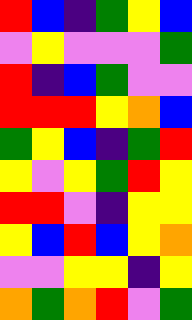[["red", "blue", "indigo", "green", "yellow", "blue"], ["violet", "yellow", "violet", "violet", "violet", "green"], ["red", "indigo", "blue", "green", "violet", "violet"], ["red", "red", "red", "yellow", "orange", "blue"], ["green", "yellow", "blue", "indigo", "green", "red"], ["yellow", "violet", "yellow", "green", "red", "yellow"], ["red", "red", "violet", "indigo", "yellow", "yellow"], ["yellow", "blue", "red", "blue", "yellow", "orange"], ["violet", "violet", "yellow", "yellow", "indigo", "yellow"], ["orange", "green", "orange", "red", "violet", "green"]]